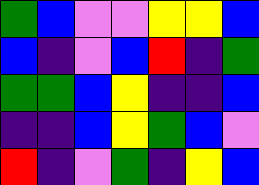[["green", "blue", "violet", "violet", "yellow", "yellow", "blue"], ["blue", "indigo", "violet", "blue", "red", "indigo", "green"], ["green", "green", "blue", "yellow", "indigo", "indigo", "blue"], ["indigo", "indigo", "blue", "yellow", "green", "blue", "violet"], ["red", "indigo", "violet", "green", "indigo", "yellow", "blue"]]